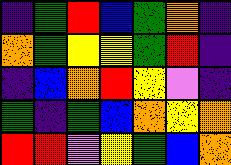[["indigo", "green", "red", "blue", "green", "orange", "indigo"], ["orange", "green", "yellow", "yellow", "green", "red", "indigo"], ["indigo", "blue", "orange", "red", "yellow", "violet", "indigo"], ["green", "indigo", "green", "blue", "orange", "yellow", "orange"], ["red", "red", "violet", "yellow", "green", "blue", "orange"]]